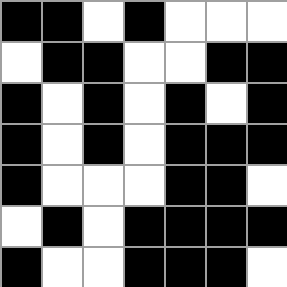[["black", "black", "white", "black", "white", "white", "white"], ["white", "black", "black", "white", "white", "black", "black"], ["black", "white", "black", "white", "black", "white", "black"], ["black", "white", "black", "white", "black", "black", "black"], ["black", "white", "white", "white", "black", "black", "white"], ["white", "black", "white", "black", "black", "black", "black"], ["black", "white", "white", "black", "black", "black", "white"]]